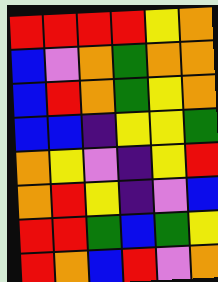[["red", "red", "red", "red", "yellow", "orange"], ["blue", "violet", "orange", "green", "orange", "orange"], ["blue", "red", "orange", "green", "yellow", "orange"], ["blue", "blue", "indigo", "yellow", "yellow", "green"], ["orange", "yellow", "violet", "indigo", "yellow", "red"], ["orange", "red", "yellow", "indigo", "violet", "blue"], ["red", "red", "green", "blue", "green", "yellow"], ["red", "orange", "blue", "red", "violet", "orange"]]